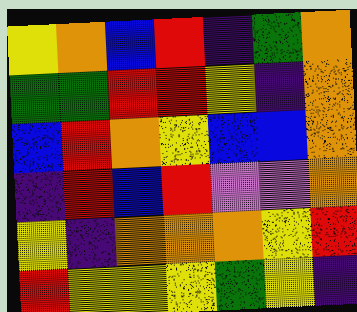[["yellow", "orange", "blue", "red", "indigo", "green", "orange"], ["green", "green", "red", "red", "yellow", "indigo", "orange"], ["blue", "red", "orange", "yellow", "blue", "blue", "orange"], ["indigo", "red", "blue", "red", "violet", "violet", "orange"], ["yellow", "indigo", "orange", "orange", "orange", "yellow", "red"], ["red", "yellow", "yellow", "yellow", "green", "yellow", "indigo"]]